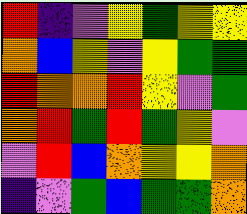[["red", "indigo", "violet", "yellow", "green", "yellow", "yellow"], ["orange", "blue", "yellow", "violet", "yellow", "green", "green"], ["red", "orange", "orange", "red", "yellow", "violet", "green"], ["orange", "red", "green", "red", "green", "yellow", "violet"], ["violet", "red", "blue", "orange", "yellow", "yellow", "orange"], ["indigo", "violet", "green", "blue", "green", "green", "orange"]]